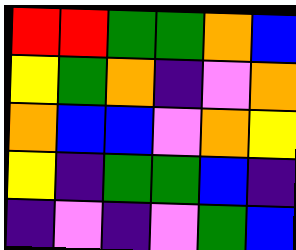[["red", "red", "green", "green", "orange", "blue"], ["yellow", "green", "orange", "indigo", "violet", "orange"], ["orange", "blue", "blue", "violet", "orange", "yellow"], ["yellow", "indigo", "green", "green", "blue", "indigo"], ["indigo", "violet", "indigo", "violet", "green", "blue"]]